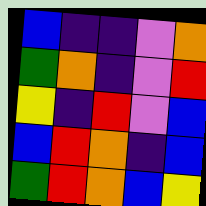[["blue", "indigo", "indigo", "violet", "orange"], ["green", "orange", "indigo", "violet", "red"], ["yellow", "indigo", "red", "violet", "blue"], ["blue", "red", "orange", "indigo", "blue"], ["green", "red", "orange", "blue", "yellow"]]